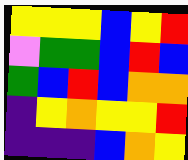[["yellow", "yellow", "yellow", "blue", "yellow", "red"], ["violet", "green", "green", "blue", "red", "blue"], ["green", "blue", "red", "blue", "orange", "orange"], ["indigo", "yellow", "orange", "yellow", "yellow", "red"], ["indigo", "indigo", "indigo", "blue", "orange", "yellow"]]